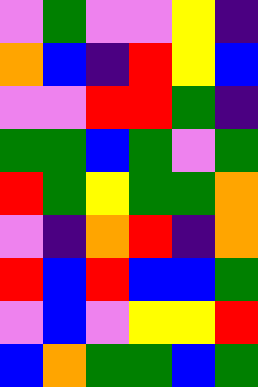[["violet", "green", "violet", "violet", "yellow", "indigo"], ["orange", "blue", "indigo", "red", "yellow", "blue"], ["violet", "violet", "red", "red", "green", "indigo"], ["green", "green", "blue", "green", "violet", "green"], ["red", "green", "yellow", "green", "green", "orange"], ["violet", "indigo", "orange", "red", "indigo", "orange"], ["red", "blue", "red", "blue", "blue", "green"], ["violet", "blue", "violet", "yellow", "yellow", "red"], ["blue", "orange", "green", "green", "blue", "green"]]